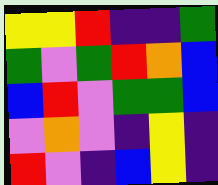[["yellow", "yellow", "red", "indigo", "indigo", "green"], ["green", "violet", "green", "red", "orange", "blue"], ["blue", "red", "violet", "green", "green", "blue"], ["violet", "orange", "violet", "indigo", "yellow", "indigo"], ["red", "violet", "indigo", "blue", "yellow", "indigo"]]